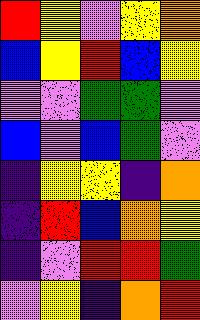[["red", "yellow", "violet", "yellow", "orange"], ["blue", "yellow", "red", "blue", "yellow"], ["violet", "violet", "green", "green", "violet"], ["blue", "violet", "blue", "green", "violet"], ["indigo", "yellow", "yellow", "indigo", "orange"], ["indigo", "red", "blue", "orange", "yellow"], ["indigo", "violet", "red", "red", "green"], ["violet", "yellow", "indigo", "orange", "red"]]